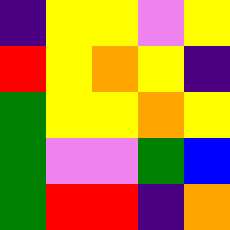[["indigo", "yellow", "yellow", "violet", "yellow"], ["red", "yellow", "orange", "yellow", "indigo"], ["green", "yellow", "yellow", "orange", "yellow"], ["green", "violet", "violet", "green", "blue"], ["green", "red", "red", "indigo", "orange"]]